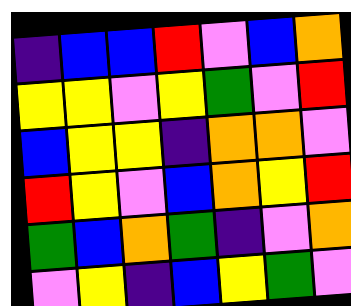[["indigo", "blue", "blue", "red", "violet", "blue", "orange"], ["yellow", "yellow", "violet", "yellow", "green", "violet", "red"], ["blue", "yellow", "yellow", "indigo", "orange", "orange", "violet"], ["red", "yellow", "violet", "blue", "orange", "yellow", "red"], ["green", "blue", "orange", "green", "indigo", "violet", "orange"], ["violet", "yellow", "indigo", "blue", "yellow", "green", "violet"]]